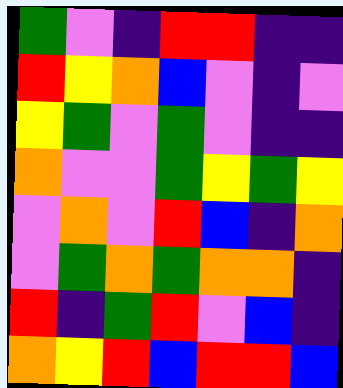[["green", "violet", "indigo", "red", "red", "indigo", "indigo"], ["red", "yellow", "orange", "blue", "violet", "indigo", "violet"], ["yellow", "green", "violet", "green", "violet", "indigo", "indigo"], ["orange", "violet", "violet", "green", "yellow", "green", "yellow"], ["violet", "orange", "violet", "red", "blue", "indigo", "orange"], ["violet", "green", "orange", "green", "orange", "orange", "indigo"], ["red", "indigo", "green", "red", "violet", "blue", "indigo"], ["orange", "yellow", "red", "blue", "red", "red", "blue"]]